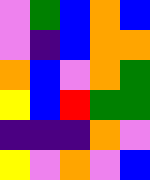[["violet", "green", "blue", "orange", "blue"], ["violet", "indigo", "blue", "orange", "orange"], ["orange", "blue", "violet", "orange", "green"], ["yellow", "blue", "red", "green", "green"], ["indigo", "indigo", "indigo", "orange", "violet"], ["yellow", "violet", "orange", "violet", "blue"]]